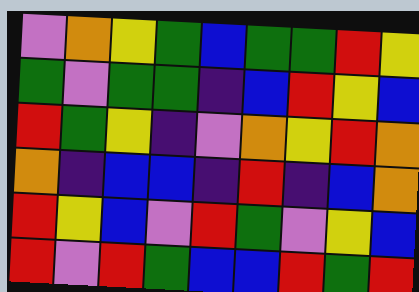[["violet", "orange", "yellow", "green", "blue", "green", "green", "red", "yellow"], ["green", "violet", "green", "green", "indigo", "blue", "red", "yellow", "blue"], ["red", "green", "yellow", "indigo", "violet", "orange", "yellow", "red", "orange"], ["orange", "indigo", "blue", "blue", "indigo", "red", "indigo", "blue", "orange"], ["red", "yellow", "blue", "violet", "red", "green", "violet", "yellow", "blue"], ["red", "violet", "red", "green", "blue", "blue", "red", "green", "red"]]